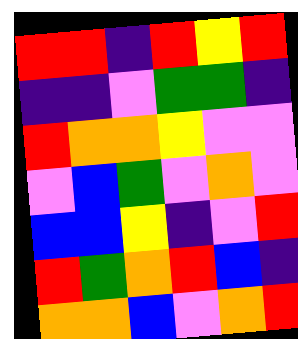[["red", "red", "indigo", "red", "yellow", "red"], ["indigo", "indigo", "violet", "green", "green", "indigo"], ["red", "orange", "orange", "yellow", "violet", "violet"], ["violet", "blue", "green", "violet", "orange", "violet"], ["blue", "blue", "yellow", "indigo", "violet", "red"], ["red", "green", "orange", "red", "blue", "indigo"], ["orange", "orange", "blue", "violet", "orange", "red"]]